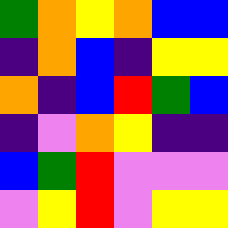[["green", "orange", "yellow", "orange", "blue", "blue"], ["indigo", "orange", "blue", "indigo", "yellow", "yellow"], ["orange", "indigo", "blue", "red", "green", "blue"], ["indigo", "violet", "orange", "yellow", "indigo", "indigo"], ["blue", "green", "red", "violet", "violet", "violet"], ["violet", "yellow", "red", "violet", "yellow", "yellow"]]